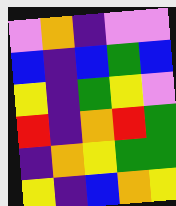[["violet", "orange", "indigo", "violet", "violet"], ["blue", "indigo", "blue", "green", "blue"], ["yellow", "indigo", "green", "yellow", "violet"], ["red", "indigo", "orange", "red", "green"], ["indigo", "orange", "yellow", "green", "green"], ["yellow", "indigo", "blue", "orange", "yellow"]]